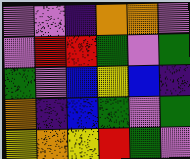[["violet", "violet", "indigo", "orange", "orange", "violet"], ["violet", "red", "red", "green", "violet", "green"], ["green", "violet", "blue", "yellow", "blue", "indigo"], ["orange", "indigo", "blue", "green", "violet", "green"], ["yellow", "orange", "yellow", "red", "green", "violet"]]